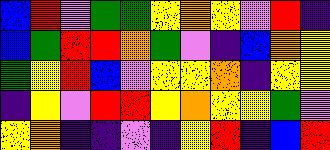[["blue", "red", "violet", "green", "green", "yellow", "orange", "yellow", "violet", "red", "indigo"], ["blue", "green", "red", "red", "orange", "green", "violet", "indigo", "blue", "orange", "yellow"], ["green", "yellow", "red", "blue", "violet", "yellow", "yellow", "orange", "indigo", "yellow", "yellow"], ["indigo", "yellow", "violet", "red", "red", "yellow", "orange", "yellow", "yellow", "green", "violet"], ["yellow", "orange", "indigo", "indigo", "violet", "indigo", "yellow", "red", "indigo", "blue", "red"]]